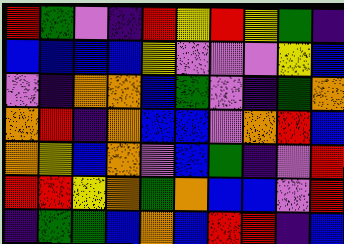[["red", "green", "violet", "indigo", "red", "yellow", "red", "yellow", "green", "indigo"], ["blue", "blue", "blue", "blue", "yellow", "violet", "violet", "violet", "yellow", "blue"], ["violet", "indigo", "orange", "orange", "blue", "green", "violet", "indigo", "green", "orange"], ["orange", "red", "indigo", "orange", "blue", "blue", "violet", "orange", "red", "blue"], ["orange", "yellow", "blue", "orange", "violet", "blue", "green", "indigo", "violet", "red"], ["red", "red", "yellow", "orange", "green", "orange", "blue", "blue", "violet", "red"], ["indigo", "green", "green", "blue", "orange", "blue", "red", "red", "indigo", "blue"]]